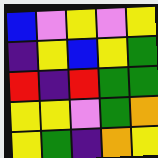[["blue", "violet", "yellow", "violet", "yellow"], ["indigo", "yellow", "blue", "yellow", "green"], ["red", "indigo", "red", "green", "green"], ["yellow", "yellow", "violet", "green", "orange"], ["yellow", "green", "indigo", "orange", "yellow"]]